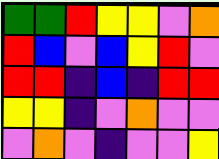[["green", "green", "red", "yellow", "yellow", "violet", "orange"], ["red", "blue", "violet", "blue", "yellow", "red", "violet"], ["red", "red", "indigo", "blue", "indigo", "red", "red"], ["yellow", "yellow", "indigo", "violet", "orange", "violet", "violet"], ["violet", "orange", "violet", "indigo", "violet", "violet", "yellow"]]